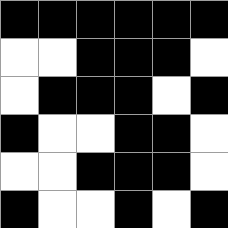[["black", "black", "black", "black", "black", "black"], ["white", "white", "black", "black", "black", "white"], ["white", "black", "black", "black", "white", "black"], ["black", "white", "white", "black", "black", "white"], ["white", "white", "black", "black", "black", "white"], ["black", "white", "white", "black", "white", "black"]]